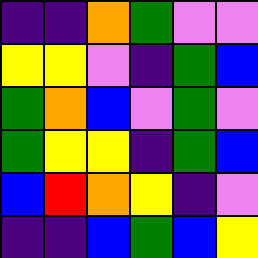[["indigo", "indigo", "orange", "green", "violet", "violet"], ["yellow", "yellow", "violet", "indigo", "green", "blue"], ["green", "orange", "blue", "violet", "green", "violet"], ["green", "yellow", "yellow", "indigo", "green", "blue"], ["blue", "red", "orange", "yellow", "indigo", "violet"], ["indigo", "indigo", "blue", "green", "blue", "yellow"]]